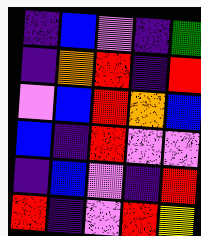[["indigo", "blue", "violet", "indigo", "green"], ["indigo", "orange", "red", "indigo", "red"], ["violet", "blue", "red", "orange", "blue"], ["blue", "indigo", "red", "violet", "violet"], ["indigo", "blue", "violet", "indigo", "red"], ["red", "indigo", "violet", "red", "yellow"]]